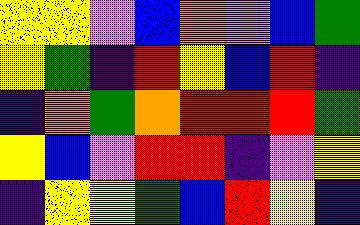[["yellow", "yellow", "violet", "blue", "orange", "violet", "blue", "green"], ["yellow", "green", "indigo", "red", "yellow", "blue", "red", "indigo"], ["indigo", "orange", "green", "orange", "red", "red", "red", "green"], ["yellow", "blue", "violet", "red", "red", "indigo", "violet", "yellow"], ["indigo", "yellow", "yellow", "green", "blue", "red", "yellow", "indigo"]]